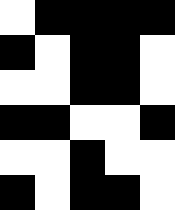[["white", "black", "black", "black", "black"], ["black", "white", "black", "black", "white"], ["white", "white", "black", "black", "white"], ["black", "black", "white", "white", "black"], ["white", "white", "black", "white", "white"], ["black", "white", "black", "black", "white"]]